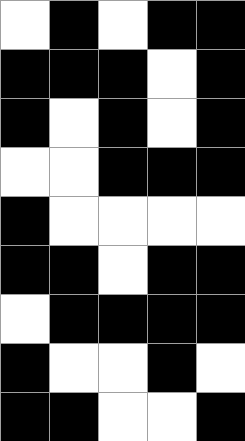[["white", "black", "white", "black", "black"], ["black", "black", "black", "white", "black"], ["black", "white", "black", "white", "black"], ["white", "white", "black", "black", "black"], ["black", "white", "white", "white", "white"], ["black", "black", "white", "black", "black"], ["white", "black", "black", "black", "black"], ["black", "white", "white", "black", "white"], ["black", "black", "white", "white", "black"]]